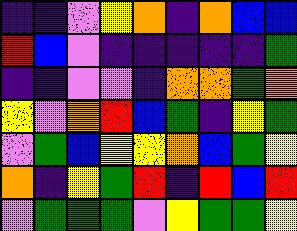[["indigo", "indigo", "violet", "yellow", "orange", "indigo", "orange", "blue", "blue"], ["red", "blue", "violet", "indigo", "indigo", "indigo", "indigo", "indigo", "green"], ["indigo", "indigo", "violet", "violet", "indigo", "orange", "orange", "green", "orange"], ["yellow", "violet", "orange", "red", "blue", "green", "indigo", "yellow", "green"], ["violet", "green", "blue", "yellow", "yellow", "orange", "blue", "green", "yellow"], ["orange", "indigo", "yellow", "green", "red", "indigo", "red", "blue", "red"], ["violet", "green", "green", "green", "violet", "yellow", "green", "green", "yellow"]]